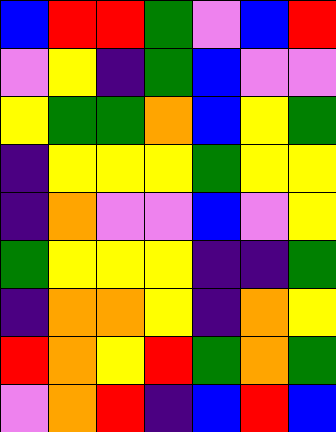[["blue", "red", "red", "green", "violet", "blue", "red"], ["violet", "yellow", "indigo", "green", "blue", "violet", "violet"], ["yellow", "green", "green", "orange", "blue", "yellow", "green"], ["indigo", "yellow", "yellow", "yellow", "green", "yellow", "yellow"], ["indigo", "orange", "violet", "violet", "blue", "violet", "yellow"], ["green", "yellow", "yellow", "yellow", "indigo", "indigo", "green"], ["indigo", "orange", "orange", "yellow", "indigo", "orange", "yellow"], ["red", "orange", "yellow", "red", "green", "orange", "green"], ["violet", "orange", "red", "indigo", "blue", "red", "blue"]]